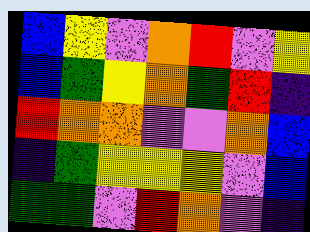[["blue", "yellow", "violet", "orange", "red", "violet", "yellow"], ["blue", "green", "yellow", "orange", "green", "red", "indigo"], ["red", "orange", "orange", "violet", "violet", "orange", "blue"], ["indigo", "green", "yellow", "yellow", "yellow", "violet", "blue"], ["green", "green", "violet", "red", "orange", "violet", "indigo"]]